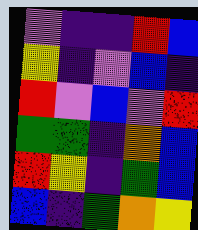[["violet", "indigo", "indigo", "red", "blue"], ["yellow", "indigo", "violet", "blue", "indigo"], ["red", "violet", "blue", "violet", "red"], ["green", "green", "indigo", "orange", "blue"], ["red", "yellow", "indigo", "green", "blue"], ["blue", "indigo", "green", "orange", "yellow"]]